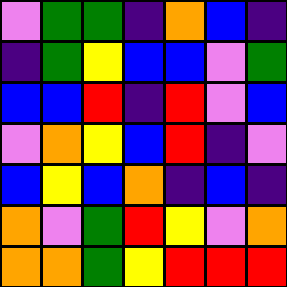[["violet", "green", "green", "indigo", "orange", "blue", "indigo"], ["indigo", "green", "yellow", "blue", "blue", "violet", "green"], ["blue", "blue", "red", "indigo", "red", "violet", "blue"], ["violet", "orange", "yellow", "blue", "red", "indigo", "violet"], ["blue", "yellow", "blue", "orange", "indigo", "blue", "indigo"], ["orange", "violet", "green", "red", "yellow", "violet", "orange"], ["orange", "orange", "green", "yellow", "red", "red", "red"]]